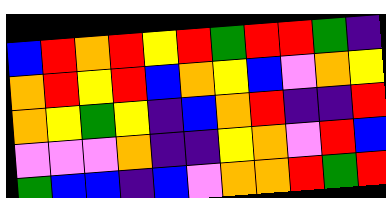[["blue", "red", "orange", "red", "yellow", "red", "green", "red", "red", "green", "indigo"], ["orange", "red", "yellow", "red", "blue", "orange", "yellow", "blue", "violet", "orange", "yellow"], ["orange", "yellow", "green", "yellow", "indigo", "blue", "orange", "red", "indigo", "indigo", "red"], ["violet", "violet", "violet", "orange", "indigo", "indigo", "yellow", "orange", "violet", "red", "blue"], ["green", "blue", "blue", "indigo", "blue", "violet", "orange", "orange", "red", "green", "red"]]